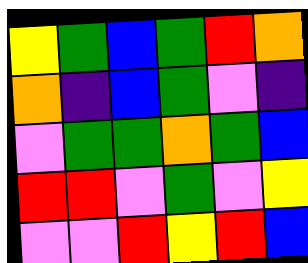[["yellow", "green", "blue", "green", "red", "orange"], ["orange", "indigo", "blue", "green", "violet", "indigo"], ["violet", "green", "green", "orange", "green", "blue"], ["red", "red", "violet", "green", "violet", "yellow"], ["violet", "violet", "red", "yellow", "red", "blue"]]